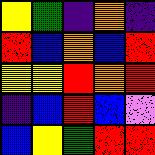[["yellow", "green", "indigo", "orange", "indigo"], ["red", "blue", "orange", "blue", "red"], ["yellow", "yellow", "red", "orange", "red"], ["indigo", "blue", "red", "blue", "violet"], ["blue", "yellow", "green", "red", "red"]]